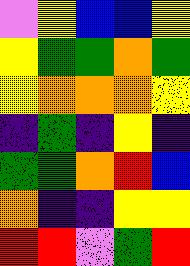[["violet", "yellow", "blue", "blue", "yellow"], ["yellow", "green", "green", "orange", "green"], ["yellow", "orange", "orange", "orange", "yellow"], ["indigo", "green", "indigo", "yellow", "indigo"], ["green", "green", "orange", "red", "blue"], ["orange", "indigo", "indigo", "yellow", "yellow"], ["red", "red", "violet", "green", "red"]]